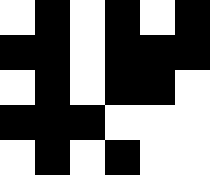[["white", "black", "white", "black", "white", "black"], ["black", "black", "white", "black", "black", "black"], ["white", "black", "white", "black", "black", "white"], ["black", "black", "black", "white", "white", "white"], ["white", "black", "white", "black", "white", "white"]]